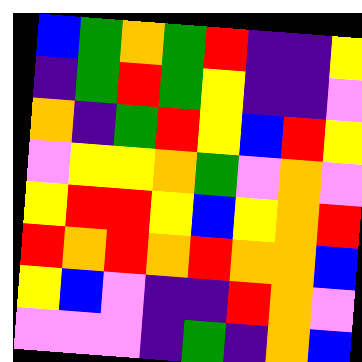[["blue", "green", "orange", "green", "red", "indigo", "indigo", "yellow"], ["indigo", "green", "red", "green", "yellow", "indigo", "indigo", "violet"], ["orange", "indigo", "green", "red", "yellow", "blue", "red", "yellow"], ["violet", "yellow", "yellow", "orange", "green", "violet", "orange", "violet"], ["yellow", "red", "red", "yellow", "blue", "yellow", "orange", "red"], ["red", "orange", "red", "orange", "red", "orange", "orange", "blue"], ["yellow", "blue", "violet", "indigo", "indigo", "red", "orange", "violet"], ["violet", "violet", "violet", "indigo", "green", "indigo", "orange", "blue"]]